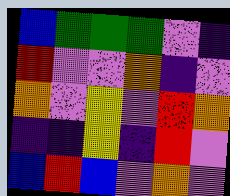[["blue", "green", "green", "green", "violet", "indigo"], ["red", "violet", "violet", "orange", "indigo", "violet"], ["orange", "violet", "yellow", "violet", "red", "orange"], ["indigo", "indigo", "yellow", "indigo", "red", "violet"], ["blue", "red", "blue", "violet", "orange", "violet"]]